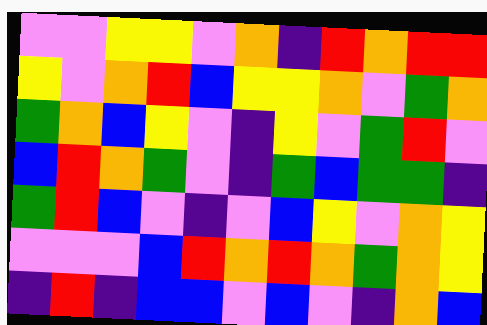[["violet", "violet", "yellow", "yellow", "violet", "orange", "indigo", "red", "orange", "red", "red"], ["yellow", "violet", "orange", "red", "blue", "yellow", "yellow", "orange", "violet", "green", "orange"], ["green", "orange", "blue", "yellow", "violet", "indigo", "yellow", "violet", "green", "red", "violet"], ["blue", "red", "orange", "green", "violet", "indigo", "green", "blue", "green", "green", "indigo"], ["green", "red", "blue", "violet", "indigo", "violet", "blue", "yellow", "violet", "orange", "yellow"], ["violet", "violet", "violet", "blue", "red", "orange", "red", "orange", "green", "orange", "yellow"], ["indigo", "red", "indigo", "blue", "blue", "violet", "blue", "violet", "indigo", "orange", "blue"]]